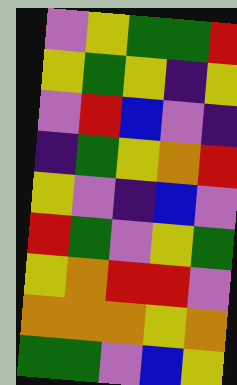[["violet", "yellow", "green", "green", "red"], ["yellow", "green", "yellow", "indigo", "yellow"], ["violet", "red", "blue", "violet", "indigo"], ["indigo", "green", "yellow", "orange", "red"], ["yellow", "violet", "indigo", "blue", "violet"], ["red", "green", "violet", "yellow", "green"], ["yellow", "orange", "red", "red", "violet"], ["orange", "orange", "orange", "yellow", "orange"], ["green", "green", "violet", "blue", "yellow"]]